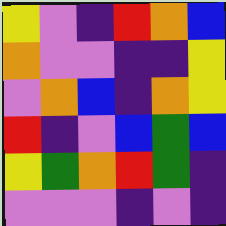[["yellow", "violet", "indigo", "red", "orange", "blue"], ["orange", "violet", "violet", "indigo", "indigo", "yellow"], ["violet", "orange", "blue", "indigo", "orange", "yellow"], ["red", "indigo", "violet", "blue", "green", "blue"], ["yellow", "green", "orange", "red", "green", "indigo"], ["violet", "violet", "violet", "indigo", "violet", "indigo"]]